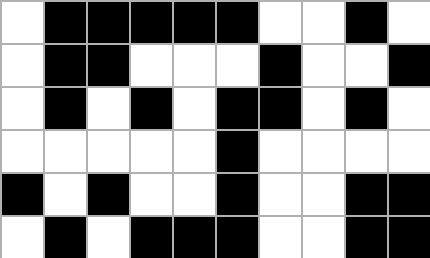[["white", "black", "black", "black", "black", "black", "white", "white", "black", "white"], ["white", "black", "black", "white", "white", "white", "black", "white", "white", "black"], ["white", "black", "white", "black", "white", "black", "black", "white", "black", "white"], ["white", "white", "white", "white", "white", "black", "white", "white", "white", "white"], ["black", "white", "black", "white", "white", "black", "white", "white", "black", "black"], ["white", "black", "white", "black", "black", "black", "white", "white", "black", "black"]]